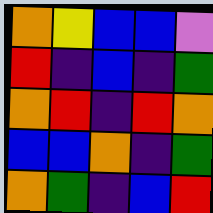[["orange", "yellow", "blue", "blue", "violet"], ["red", "indigo", "blue", "indigo", "green"], ["orange", "red", "indigo", "red", "orange"], ["blue", "blue", "orange", "indigo", "green"], ["orange", "green", "indigo", "blue", "red"]]